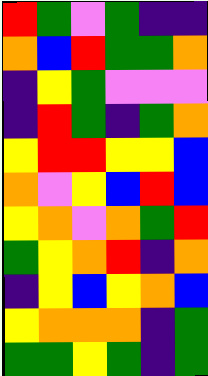[["red", "green", "violet", "green", "indigo", "indigo"], ["orange", "blue", "red", "green", "green", "orange"], ["indigo", "yellow", "green", "violet", "violet", "violet"], ["indigo", "red", "green", "indigo", "green", "orange"], ["yellow", "red", "red", "yellow", "yellow", "blue"], ["orange", "violet", "yellow", "blue", "red", "blue"], ["yellow", "orange", "violet", "orange", "green", "red"], ["green", "yellow", "orange", "red", "indigo", "orange"], ["indigo", "yellow", "blue", "yellow", "orange", "blue"], ["yellow", "orange", "orange", "orange", "indigo", "green"], ["green", "green", "yellow", "green", "indigo", "green"]]